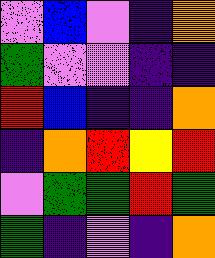[["violet", "blue", "violet", "indigo", "orange"], ["green", "violet", "violet", "indigo", "indigo"], ["red", "blue", "indigo", "indigo", "orange"], ["indigo", "orange", "red", "yellow", "red"], ["violet", "green", "green", "red", "green"], ["green", "indigo", "violet", "indigo", "orange"]]